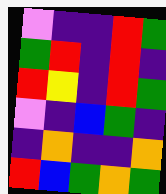[["violet", "indigo", "indigo", "red", "green"], ["green", "red", "indigo", "red", "indigo"], ["red", "yellow", "indigo", "red", "green"], ["violet", "indigo", "blue", "green", "indigo"], ["indigo", "orange", "indigo", "indigo", "orange"], ["red", "blue", "green", "orange", "green"]]